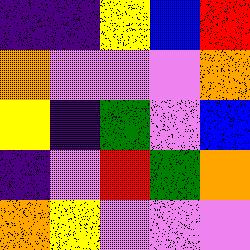[["indigo", "indigo", "yellow", "blue", "red"], ["orange", "violet", "violet", "violet", "orange"], ["yellow", "indigo", "green", "violet", "blue"], ["indigo", "violet", "red", "green", "orange"], ["orange", "yellow", "violet", "violet", "violet"]]